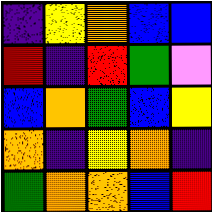[["indigo", "yellow", "orange", "blue", "blue"], ["red", "indigo", "red", "green", "violet"], ["blue", "orange", "green", "blue", "yellow"], ["orange", "indigo", "yellow", "orange", "indigo"], ["green", "orange", "orange", "blue", "red"]]